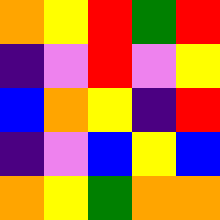[["orange", "yellow", "red", "green", "red"], ["indigo", "violet", "red", "violet", "yellow"], ["blue", "orange", "yellow", "indigo", "red"], ["indigo", "violet", "blue", "yellow", "blue"], ["orange", "yellow", "green", "orange", "orange"]]